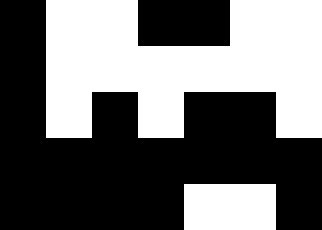[["black", "white", "white", "black", "black", "white", "white"], ["black", "white", "white", "white", "white", "white", "white"], ["black", "white", "black", "white", "black", "black", "white"], ["black", "black", "black", "black", "black", "black", "black"], ["black", "black", "black", "black", "white", "white", "black"]]